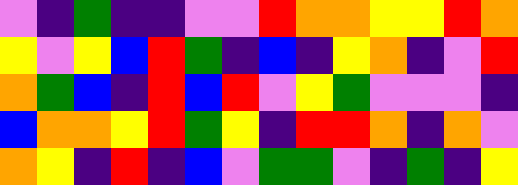[["violet", "indigo", "green", "indigo", "indigo", "violet", "violet", "red", "orange", "orange", "yellow", "yellow", "red", "orange"], ["yellow", "violet", "yellow", "blue", "red", "green", "indigo", "blue", "indigo", "yellow", "orange", "indigo", "violet", "red"], ["orange", "green", "blue", "indigo", "red", "blue", "red", "violet", "yellow", "green", "violet", "violet", "violet", "indigo"], ["blue", "orange", "orange", "yellow", "red", "green", "yellow", "indigo", "red", "red", "orange", "indigo", "orange", "violet"], ["orange", "yellow", "indigo", "red", "indigo", "blue", "violet", "green", "green", "violet", "indigo", "green", "indigo", "yellow"]]